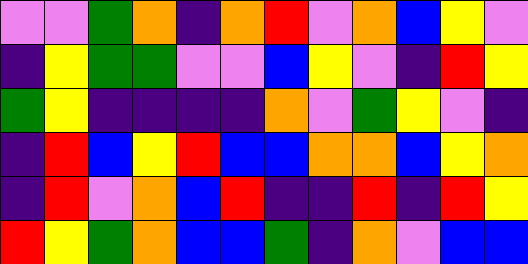[["violet", "violet", "green", "orange", "indigo", "orange", "red", "violet", "orange", "blue", "yellow", "violet"], ["indigo", "yellow", "green", "green", "violet", "violet", "blue", "yellow", "violet", "indigo", "red", "yellow"], ["green", "yellow", "indigo", "indigo", "indigo", "indigo", "orange", "violet", "green", "yellow", "violet", "indigo"], ["indigo", "red", "blue", "yellow", "red", "blue", "blue", "orange", "orange", "blue", "yellow", "orange"], ["indigo", "red", "violet", "orange", "blue", "red", "indigo", "indigo", "red", "indigo", "red", "yellow"], ["red", "yellow", "green", "orange", "blue", "blue", "green", "indigo", "orange", "violet", "blue", "blue"]]